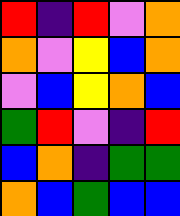[["red", "indigo", "red", "violet", "orange"], ["orange", "violet", "yellow", "blue", "orange"], ["violet", "blue", "yellow", "orange", "blue"], ["green", "red", "violet", "indigo", "red"], ["blue", "orange", "indigo", "green", "green"], ["orange", "blue", "green", "blue", "blue"]]